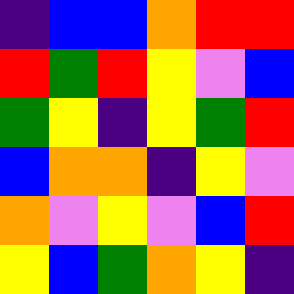[["indigo", "blue", "blue", "orange", "red", "red"], ["red", "green", "red", "yellow", "violet", "blue"], ["green", "yellow", "indigo", "yellow", "green", "red"], ["blue", "orange", "orange", "indigo", "yellow", "violet"], ["orange", "violet", "yellow", "violet", "blue", "red"], ["yellow", "blue", "green", "orange", "yellow", "indigo"]]